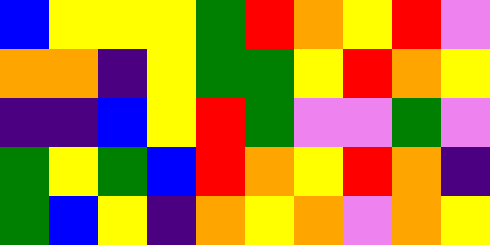[["blue", "yellow", "yellow", "yellow", "green", "red", "orange", "yellow", "red", "violet"], ["orange", "orange", "indigo", "yellow", "green", "green", "yellow", "red", "orange", "yellow"], ["indigo", "indigo", "blue", "yellow", "red", "green", "violet", "violet", "green", "violet"], ["green", "yellow", "green", "blue", "red", "orange", "yellow", "red", "orange", "indigo"], ["green", "blue", "yellow", "indigo", "orange", "yellow", "orange", "violet", "orange", "yellow"]]